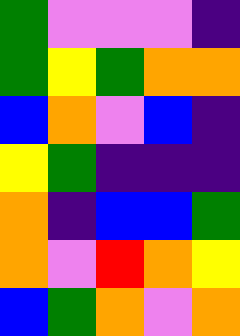[["green", "violet", "violet", "violet", "indigo"], ["green", "yellow", "green", "orange", "orange"], ["blue", "orange", "violet", "blue", "indigo"], ["yellow", "green", "indigo", "indigo", "indigo"], ["orange", "indigo", "blue", "blue", "green"], ["orange", "violet", "red", "orange", "yellow"], ["blue", "green", "orange", "violet", "orange"]]